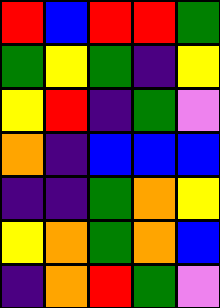[["red", "blue", "red", "red", "green"], ["green", "yellow", "green", "indigo", "yellow"], ["yellow", "red", "indigo", "green", "violet"], ["orange", "indigo", "blue", "blue", "blue"], ["indigo", "indigo", "green", "orange", "yellow"], ["yellow", "orange", "green", "orange", "blue"], ["indigo", "orange", "red", "green", "violet"]]